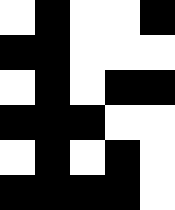[["white", "black", "white", "white", "black"], ["black", "black", "white", "white", "white"], ["white", "black", "white", "black", "black"], ["black", "black", "black", "white", "white"], ["white", "black", "white", "black", "white"], ["black", "black", "black", "black", "white"]]